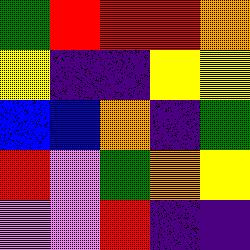[["green", "red", "red", "red", "orange"], ["yellow", "indigo", "indigo", "yellow", "yellow"], ["blue", "blue", "orange", "indigo", "green"], ["red", "violet", "green", "orange", "yellow"], ["violet", "violet", "red", "indigo", "indigo"]]